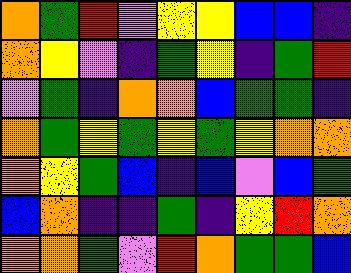[["orange", "green", "red", "violet", "yellow", "yellow", "blue", "blue", "indigo"], ["orange", "yellow", "violet", "indigo", "green", "yellow", "indigo", "green", "red"], ["violet", "green", "indigo", "orange", "orange", "blue", "green", "green", "indigo"], ["orange", "green", "yellow", "green", "yellow", "green", "yellow", "orange", "orange"], ["orange", "yellow", "green", "blue", "indigo", "blue", "violet", "blue", "green"], ["blue", "orange", "indigo", "indigo", "green", "indigo", "yellow", "red", "orange"], ["orange", "orange", "green", "violet", "red", "orange", "green", "green", "blue"]]